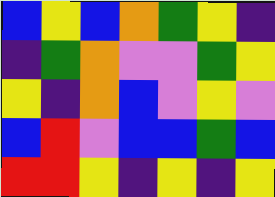[["blue", "yellow", "blue", "orange", "green", "yellow", "indigo"], ["indigo", "green", "orange", "violet", "violet", "green", "yellow"], ["yellow", "indigo", "orange", "blue", "violet", "yellow", "violet"], ["blue", "red", "violet", "blue", "blue", "green", "blue"], ["red", "red", "yellow", "indigo", "yellow", "indigo", "yellow"]]